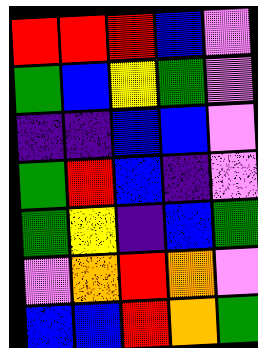[["red", "red", "red", "blue", "violet"], ["green", "blue", "yellow", "green", "violet"], ["indigo", "indigo", "blue", "blue", "violet"], ["green", "red", "blue", "indigo", "violet"], ["green", "yellow", "indigo", "blue", "green"], ["violet", "orange", "red", "orange", "violet"], ["blue", "blue", "red", "orange", "green"]]